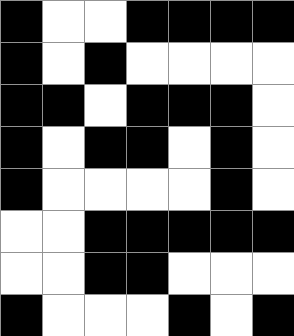[["black", "white", "white", "black", "black", "black", "black"], ["black", "white", "black", "white", "white", "white", "white"], ["black", "black", "white", "black", "black", "black", "white"], ["black", "white", "black", "black", "white", "black", "white"], ["black", "white", "white", "white", "white", "black", "white"], ["white", "white", "black", "black", "black", "black", "black"], ["white", "white", "black", "black", "white", "white", "white"], ["black", "white", "white", "white", "black", "white", "black"]]